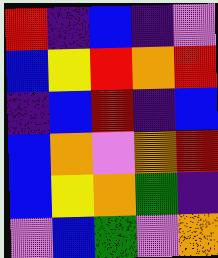[["red", "indigo", "blue", "indigo", "violet"], ["blue", "yellow", "red", "orange", "red"], ["indigo", "blue", "red", "indigo", "blue"], ["blue", "orange", "violet", "orange", "red"], ["blue", "yellow", "orange", "green", "indigo"], ["violet", "blue", "green", "violet", "orange"]]